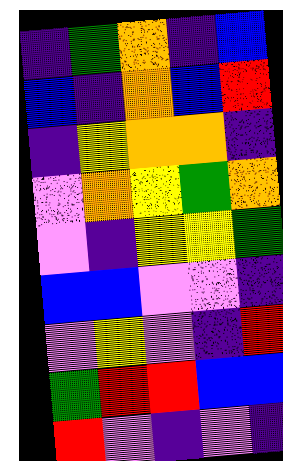[["indigo", "green", "orange", "indigo", "blue"], ["blue", "indigo", "orange", "blue", "red"], ["indigo", "yellow", "orange", "orange", "indigo"], ["violet", "orange", "yellow", "green", "orange"], ["violet", "indigo", "yellow", "yellow", "green"], ["blue", "blue", "violet", "violet", "indigo"], ["violet", "yellow", "violet", "indigo", "red"], ["green", "red", "red", "blue", "blue"], ["red", "violet", "indigo", "violet", "indigo"]]